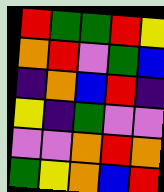[["red", "green", "green", "red", "yellow"], ["orange", "red", "violet", "green", "blue"], ["indigo", "orange", "blue", "red", "indigo"], ["yellow", "indigo", "green", "violet", "violet"], ["violet", "violet", "orange", "red", "orange"], ["green", "yellow", "orange", "blue", "red"]]